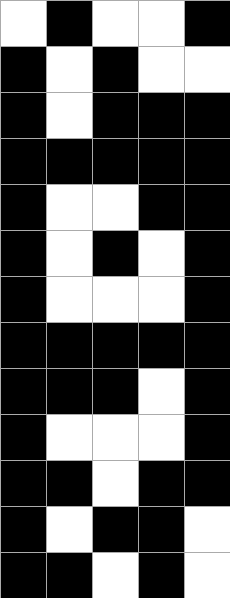[["white", "black", "white", "white", "black"], ["black", "white", "black", "white", "white"], ["black", "white", "black", "black", "black"], ["black", "black", "black", "black", "black"], ["black", "white", "white", "black", "black"], ["black", "white", "black", "white", "black"], ["black", "white", "white", "white", "black"], ["black", "black", "black", "black", "black"], ["black", "black", "black", "white", "black"], ["black", "white", "white", "white", "black"], ["black", "black", "white", "black", "black"], ["black", "white", "black", "black", "white"], ["black", "black", "white", "black", "white"]]